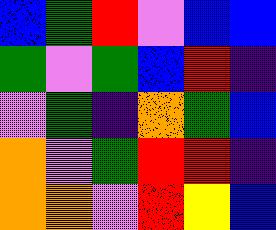[["blue", "green", "red", "violet", "blue", "blue"], ["green", "violet", "green", "blue", "red", "indigo"], ["violet", "green", "indigo", "orange", "green", "blue"], ["orange", "violet", "green", "red", "red", "indigo"], ["orange", "orange", "violet", "red", "yellow", "blue"]]